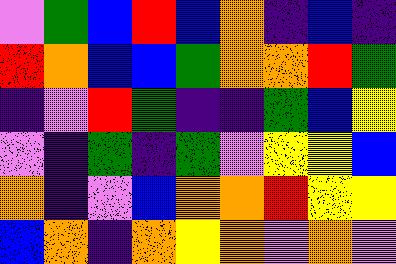[["violet", "green", "blue", "red", "blue", "orange", "indigo", "blue", "indigo"], ["red", "orange", "blue", "blue", "green", "orange", "orange", "red", "green"], ["indigo", "violet", "red", "green", "indigo", "indigo", "green", "blue", "yellow"], ["violet", "indigo", "green", "indigo", "green", "violet", "yellow", "yellow", "blue"], ["orange", "indigo", "violet", "blue", "orange", "orange", "red", "yellow", "yellow"], ["blue", "orange", "indigo", "orange", "yellow", "orange", "violet", "orange", "violet"]]